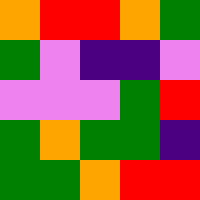[["orange", "red", "red", "orange", "green"], ["green", "violet", "indigo", "indigo", "violet"], ["violet", "violet", "violet", "green", "red"], ["green", "orange", "green", "green", "indigo"], ["green", "green", "orange", "red", "red"]]